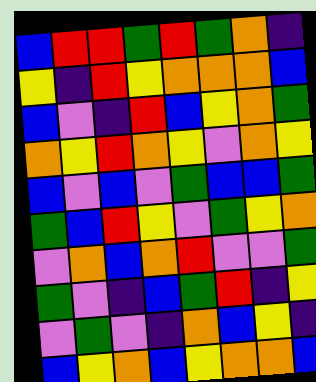[["blue", "red", "red", "green", "red", "green", "orange", "indigo"], ["yellow", "indigo", "red", "yellow", "orange", "orange", "orange", "blue"], ["blue", "violet", "indigo", "red", "blue", "yellow", "orange", "green"], ["orange", "yellow", "red", "orange", "yellow", "violet", "orange", "yellow"], ["blue", "violet", "blue", "violet", "green", "blue", "blue", "green"], ["green", "blue", "red", "yellow", "violet", "green", "yellow", "orange"], ["violet", "orange", "blue", "orange", "red", "violet", "violet", "green"], ["green", "violet", "indigo", "blue", "green", "red", "indigo", "yellow"], ["violet", "green", "violet", "indigo", "orange", "blue", "yellow", "indigo"], ["blue", "yellow", "orange", "blue", "yellow", "orange", "orange", "blue"]]